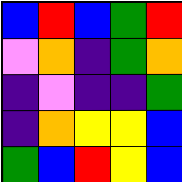[["blue", "red", "blue", "green", "red"], ["violet", "orange", "indigo", "green", "orange"], ["indigo", "violet", "indigo", "indigo", "green"], ["indigo", "orange", "yellow", "yellow", "blue"], ["green", "blue", "red", "yellow", "blue"]]